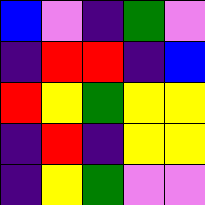[["blue", "violet", "indigo", "green", "violet"], ["indigo", "red", "red", "indigo", "blue"], ["red", "yellow", "green", "yellow", "yellow"], ["indigo", "red", "indigo", "yellow", "yellow"], ["indigo", "yellow", "green", "violet", "violet"]]